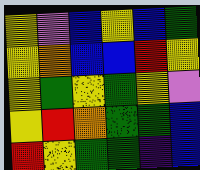[["yellow", "violet", "blue", "yellow", "blue", "green"], ["yellow", "orange", "blue", "blue", "red", "yellow"], ["yellow", "green", "yellow", "green", "yellow", "violet"], ["yellow", "red", "orange", "green", "green", "blue"], ["red", "yellow", "green", "green", "indigo", "blue"]]